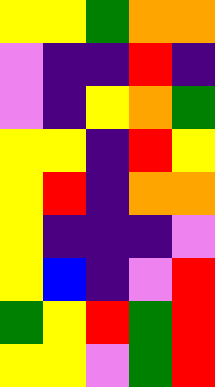[["yellow", "yellow", "green", "orange", "orange"], ["violet", "indigo", "indigo", "red", "indigo"], ["violet", "indigo", "yellow", "orange", "green"], ["yellow", "yellow", "indigo", "red", "yellow"], ["yellow", "red", "indigo", "orange", "orange"], ["yellow", "indigo", "indigo", "indigo", "violet"], ["yellow", "blue", "indigo", "violet", "red"], ["green", "yellow", "red", "green", "red"], ["yellow", "yellow", "violet", "green", "red"]]